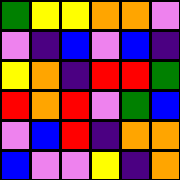[["green", "yellow", "yellow", "orange", "orange", "violet"], ["violet", "indigo", "blue", "violet", "blue", "indigo"], ["yellow", "orange", "indigo", "red", "red", "green"], ["red", "orange", "red", "violet", "green", "blue"], ["violet", "blue", "red", "indigo", "orange", "orange"], ["blue", "violet", "violet", "yellow", "indigo", "orange"]]